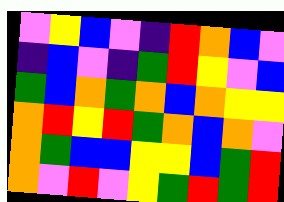[["violet", "yellow", "blue", "violet", "indigo", "red", "orange", "blue", "violet"], ["indigo", "blue", "violet", "indigo", "green", "red", "yellow", "violet", "blue"], ["green", "blue", "orange", "green", "orange", "blue", "orange", "yellow", "yellow"], ["orange", "red", "yellow", "red", "green", "orange", "blue", "orange", "violet"], ["orange", "green", "blue", "blue", "yellow", "yellow", "blue", "green", "red"], ["orange", "violet", "red", "violet", "yellow", "green", "red", "green", "red"]]